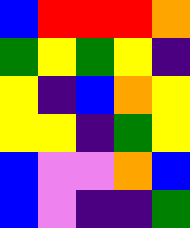[["blue", "red", "red", "red", "orange"], ["green", "yellow", "green", "yellow", "indigo"], ["yellow", "indigo", "blue", "orange", "yellow"], ["yellow", "yellow", "indigo", "green", "yellow"], ["blue", "violet", "violet", "orange", "blue"], ["blue", "violet", "indigo", "indigo", "green"]]